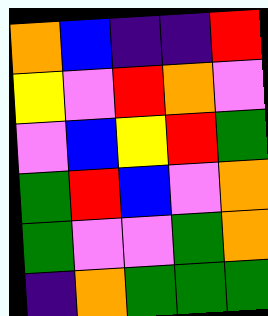[["orange", "blue", "indigo", "indigo", "red"], ["yellow", "violet", "red", "orange", "violet"], ["violet", "blue", "yellow", "red", "green"], ["green", "red", "blue", "violet", "orange"], ["green", "violet", "violet", "green", "orange"], ["indigo", "orange", "green", "green", "green"]]